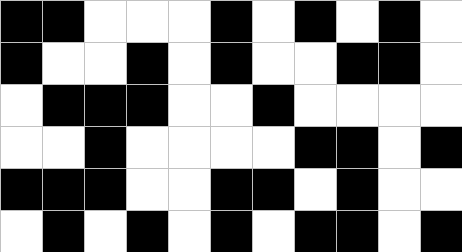[["black", "black", "white", "white", "white", "black", "white", "black", "white", "black", "white"], ["black", "white", "white", "black", "white", "black", "white", "white", "black", "black", "white"], ["white", "black", "black", "black", "white", "white", "black", "white", "white", "white", "white"], ["white", "white", "black", "white", "white", "white", "white", "black", "black", "white", "black"], ["black", "black", "black", "white", "white", "black", "black", "white", "black", "white", "white"], ["white", "black", "white", "black", "white", "black", "white", "black", "black", "white", "black"]]